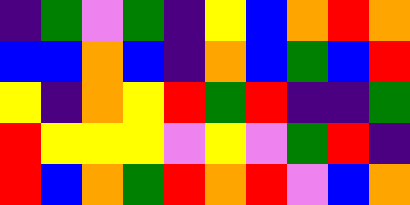[["indigo", "green", "violet", "green", "indigo", "yellow", "blue", "orange", "red", "orange"], ["blue", "blue", "orange", "blue", "indigo", "orange", "blue", "green", "blue", "red"], ["yellow", "indigo", "orange", "yellow", "red", "green", "red", "indigo", "indigo", "green"], ["red", "yellow", "yellow", "yellow", "violet", "yellow", "violet", "green", "red", "indigo"], ["red", "blue", "orange", "green", "red", "orange", "red", "violet", "blue", "orange"]]